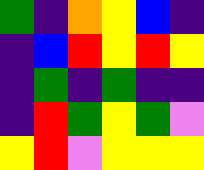[["green", "indigo", "orange", "yellow", "blue", "indigo"], ["indigo", "blue", "red", "yellow", "red", "yellow"], ["indigo", "green", "indigo", "green", "indigo", "indigo"], ["indigo", "red", "green", "yellow", "green", "violet"], ["yellow", "red", "violet", "yellow", "yellow", "yellow"]]